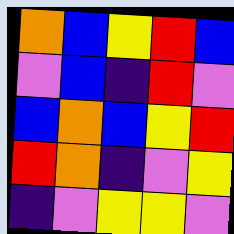[["orange", "blue", "yellow", "red", "blue"], ["violet", "blue", "indigo", "red", "violet"], ["blue", "orange", "blue", "yellow", "red"], ["red", "orange", "indigo", "violet", "yellow"], ["indigo", "violet", "yellow", "yellow", "violet"]]